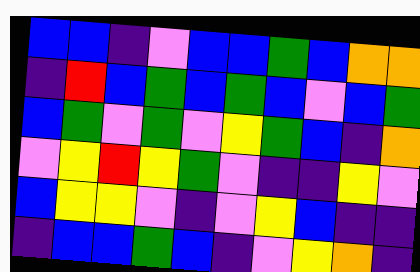[["blue", "blue", "indigo", "violet", "blue", "blue", "green", "blue", "orange", "orange"], ["indigo", "red", "blue", "green", "blue", "green", "blue", "violet", "blue", "green"], ["blue", "green", "violet", "green", "violet", "yellow", "green", "blue", "indigo", "orange"], ["violet", "yellow", "red", "yellow", "green", "violet", "indigo", "indigo", "yellow", "violet"], ["blue", "yellow", "yellow", "violet", "indigo", "violet", "yellow", "blue", "indigo", "indigo"], ["indigo", "blue", "blue", "green", "blue", "indigo", "violet", "yellow", "orange", "indigo"]]